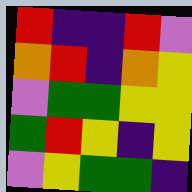[["red", "indigo", "indigo", "red", "violet"], ["orange", "red", "indigo", "orange", "yellow"], ["violet", "green", "green", "yellow", "yellow"], ["green", "red", "yellow", "indigo", "yellow"], ["violet", "yellow", "green", "green", "indigo"]]